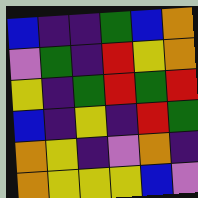[["blue", "indigo", "indigo", "green", "blue", "orange"], ["violet", "green", "indigo", "red", "yellow", "orange"], ["yellow", "indigo", "green", "red", "green", "red"], ["blue", "indigo", "yellow", "indigo", "red", "green"], ["orange", "yellow", "indigo", "violet", "orange", "indigo"], ["orange", "yellow", "yellow", "yellow", "blue", "violet"]]